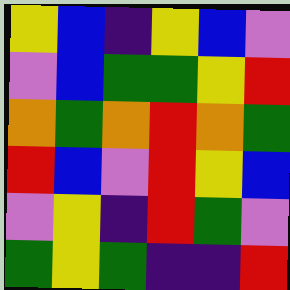[["yellow", "blue", "indigo", "yellow", "blue", "violet"], ["violet", "blue", "green", "green", "yellow", "red"], ["orange", "green", "orange", "red", "orange", "green"], ["red", "blue", "violet", "red", "yellow", "blue"], ["violet", "yellow", "indigo", "red", "green", "violet"], ["green", "yellow", "green", "indigo", "indigo", "red"]]